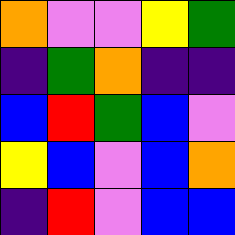[["orange", "violet", "violet", "yellow", "green"], ["indigo", "green", "orange", "indigo", "indigo"], ["blue", "red", "green", "blue", "violet"], ["yellow", "blue", "violet", "blue", "orange"], ["indigo", "red", "violet", "blue", "blue"]]